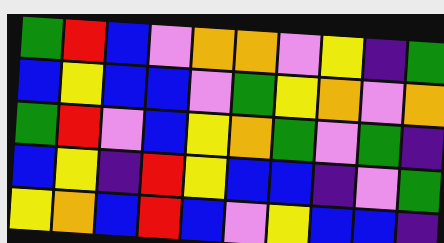[["green", "red", "blue", "violet", "orange", "orange", "violet", "yellow", "indigo", "green"], ["blue", "yellow", "blue", "blue", "violet", "green", "yellow", "orange", "violet", "orange"], ["green", "red", "violet", "blue", "yellow", "orange", "green", "violet", "green", "indigo"], ["blue", "yellow", "indigo", "red", "yellow", "blue", "blue", "indigo", "violet", "green"], ["yellow", "orange", "blue", "red", "blue", "violet", "yellow", "blue", "blue", "indigo"]]